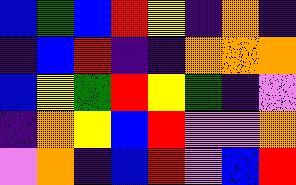[["blue", "green", "blue", "red", "yellow", "indigo", "orange", "indigo"], ["indigo", "blue", "red", "indigo", "indigo", "orange", "orange", "orange"], ["blue", "yellow", "green", "red", "yellow", "green", "indigo", "violet"], ["indigo", "orange", "yellow", "blue", "red", "violet", "violet", "orange"], ["violet", "orange", "indigo", "blue", "red", "violet", "blue", "red"]]